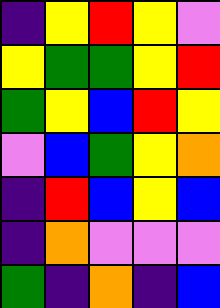[["indigo", "yellow", "red", "yellow", "violet"], ["yellow", "green", "green", "yellow", "red"], ["green", "yellow", "blue", "red", "yellow"], ["violet", "blue", "green", "yellow", "orange"], ["indigo", "red", "blue", "yellow", "blue"], ["indigo", "orange", "violet", "violet", "violet"], ["green", "indigo", "orange", "indigo", "blue"]]